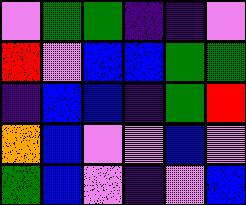[["violet", "green", "green", "indigo", "indigo", "violet"], ["red", "violet", "blue", "blue", "green", "green"], ["indigo", "blue", "blue", "indigo", "green", "red"], ["orange", "blue", "violet", "violet", "blue", "violet"], ["green", "blue", "violet", "indigo", "violet", "blue"]]